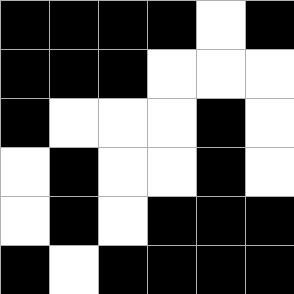[["black", "black", "black", "black", "white", "black"], ["black", "black", "black", "white", "white", "white"], ["black", "white", "white", "white", "black", "white"], ["white", "black", "white", "white", "black", "white"], ["white", "black", "white", "black", "black", "black"], ["black", "white", "black", "black", "black", "black"]]